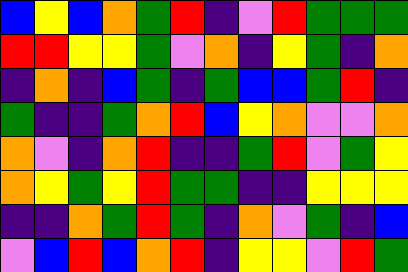[["blue", "yellow", "blue", "orange", "green", "red", "indigo", "violet", "red", "green", "green", "green"], ["red", "red", "yellow", "yellow", "green", "violet", "orange", "indigo", "yellow", "green", "indigo", "orange"], ["indigo", "orange", "indigo", "blue", "green", "indigo", "green", "blue", "blue", "green", "red", "indigo"], ["green", "indigo", "indigo", "green", "orange", "red", "blue", "yellow", "orange", "violet", "violet", "orange"], ["orange", "violet", "indigo", "orange", "red", "indigo", "indigo", "green", "red", "violet", "green", "yellow"], ["orange", "yellow", "green", "yellow", "red", "green", "green", "indigo", "indigo", "yellow", "yellow", "yellow"], ["indigo", "indigo", "orange", "green", "red", "green", "indigo", "orange", "violet", "green", "indigo", "blue"], ["violet", "blue", "red", "blue", "orange", "red", "indigo", "yellow", "yellow", "violet", "red", "green"]]